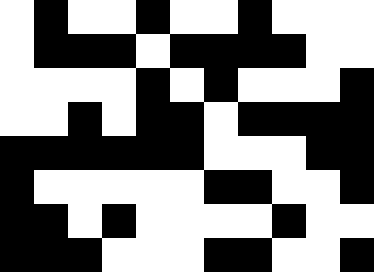[["white", "black", "white", "white", "black", "white", "white", "black", "white", "white", "white"], ["white", "black", "black", "black", "white", "black", "black", "black", "black", "white", "white"], ["white", "white", "white", "white", "black", "white", "black", "white", "white", "white", "black"], ["white", "white", "black", "white", "black", "black", "white", "black", "black", "black", "black"], ["black", "black", "black", "black", "black", "black", "white", "white", "white", "black", "black"], ["black", "white", "white", "white", "white", "white", "black", "black", "white", "white", "black"], ["black", "black", "white", "black", "white", "white", "white", "white", "black", "white", "white"], ["black", "black", "black", "white", "white", "white", "black", "black", "white", "white", "black"]]